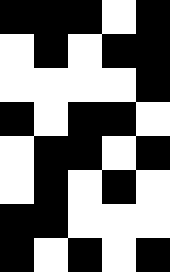[["black", "black", "black", "white", "black"], ["white", "black", "white", "black", "black"], ["white", "white", "white", "white", "black"], ["black", "white", "black", "black", "white"], ["white", "black", "black", "white", "black"], ["white", "black", "white", "black", "white"], ["black", "black", "white", "white", "white"], ["black", "white", "black", "white", "black"]]